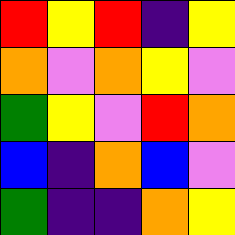[["red", "yellow", "red", "indigo", "yellow"], ["orange", "violet", "orange", "yellow", "violet"], ["green", "yellow", "violet", "red", "orange"], ["blue", "indigo", "orange", "blue", "violet"], ["green", "indigo", "indigo", "orange", "yellow"]]